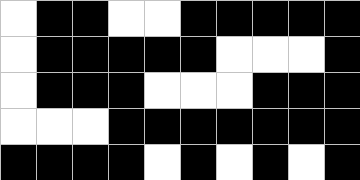[["white", "black", "black", "white", "white", "black", "black", "black", "black", "black"], ["white", "black", "black", "black", "black", "black", "white", "white", "white", "black"], ["white", "black", "black", "black", "white", "white", "white", "black", "black", "black"], ["white", "white", "white", "black", "black", "black", "black", "black", "black", "black"], ["black", "black", "black", "black", "white", "black", "white", "black", "white", "black"]]